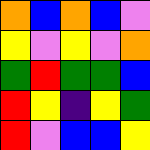[["orange", "blue", "orange", "blue", "violet"], ["yellow", "violet", "yellow", "violet", "orange"], ["green", "red", "green", "green", "blue"], ["red", "yellow", "indigo", "yellow", "green"], ["red", "violet", "blue", "blue", "yellow"]]